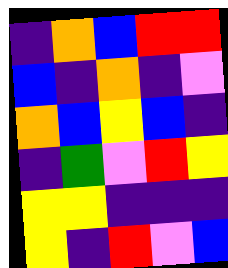[["indigo", "orange", "blue", "red", "red"], ["blue", "indigo", "orange", "indigo", "violet"], ["orange", "blue", "yellow", "blue", "indigo"], ["indigo", "green", "violet", "red", "yellow"], ["yellow", "yellow", "indigo", "indigo", "indigo"], ["yellow", "indigo", "red", "violet", "blue"]]